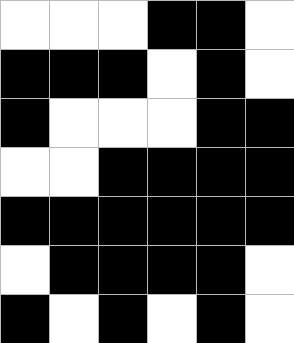[["white", "white", "white", "black", "black", "white"], ["black", "black", "black", "white", "black", "white"], ["black", "white", "white", "white", "black", "black"], ["white", "white", "black", "black", "black", "black"], ["black", "black", "black", "black", "black", "black"], ["white", "black", "black", "black", "black", "white"], ["black", "white", "black", "white", "black", "white"]]